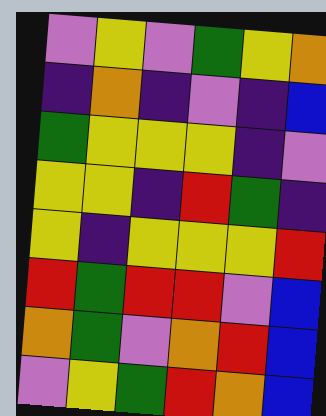[["violet", "yellow", "violet", "green", "yellow", "orange"], ["indigo", "orange", "indigo", "violet", "indigo", "blue"], ["green", "yellow", "yellow", "yellow", "indigo", "violet"], ["yellow", "yellow", "indigo", "red", "green", "indigo"], ["yellow", "indigo", "yellow", "yellow", "yellow", "red"], ["red", "green", "red", "red", "violet", "blue"], ["orange", "green", "violet", "orange", "red", "blue"], ["violet", "yellow", "green", "red", "orange", "blue"]]